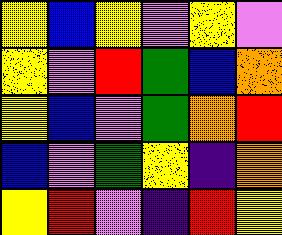[["yellow", "blue", "yellow", "violet", "yellow", "violet"], ["yellow", "violet", "red", "green", "blue", "orange"], ["yellow", "blue", "violet", "green", "orange", "red"], ["blue", "violet", "green", "yellow", "indigo", "orange"], ["yellow", "red", "violet", "indigo", "red", "yellow"]]